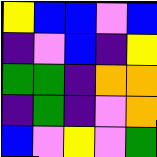[["yellow", "blue", "blue", "violet", "blue"], ["indigo", "violet", "blue", "indigo", "yellow"], ["green", "green", "indigo", "orange", "orange"], ["indigo", "green", "indigo", "violet", "orange"], ["blue", "violet", "yellow", "violet", "green"]]